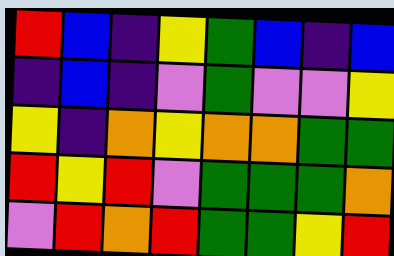[["red", "blue", "indigo", "yellow", "green", "blue", "indigo", "blue"], ["indigo", "blue", "indigo", "violet", "green", "violet", "violet", "yellow"], ["yellow", "indigo", "orange", "yellow", "orange", "orange", "green", "green"], ["red", "yellow", "red", "violet", "green", "green", "green", "orange"], ["violet", "red", "orange", "red", "green", "green", "yellow", "red"]]